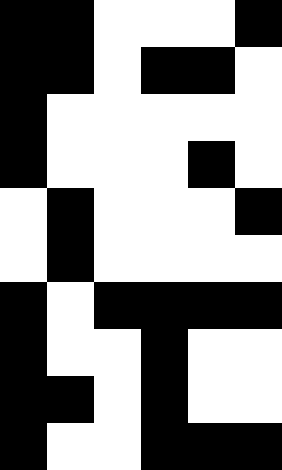[["black", "black", "white", "white", "white", "black"], ["black", "black", "white", "black", "black", "white"], ["black", "white", "white", "white", "white", "white"], ["black", "white", "white", "white", "black", "white"], ["white", "black", "white", "white", "white", "black"], ["white", "black", "white", "white", "white", "white"], ["black", "white", "black", "black", "black", "black"], ["black", "white", "white", "black", "white", "white"], ["black", "black", "white", "black", "white", "white"], ["black", "white", "white", "black", "black", "black"]]